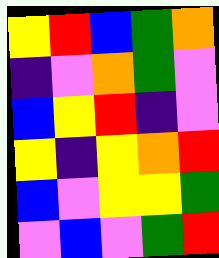[["yellow", "red", "blue", "green", "orange"], ["indigo", "violet", "orange", "green", "violet"], ["blue", "yellow", "red", "indigo", "violet"], ["yellow", "indigo", "yellow", "orange", "red"], ["blue", "violet", "yellow", "yellow", "green"], ["violet", "blue", "violet", "green", "red"]]